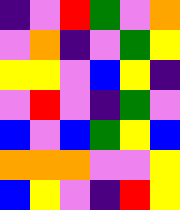[["indigo", "violet", "red", "green", "violet", "orange"], ["violet", "orange", "indigo", "violet", "green", "yellow"], ["yellow", "yellow", "violet", "blue", "yellow", "indigo"], ["violet", "red", "violet", "indigo", "green", "violet"], ["blue", "violet", "blue", "green", "yellow", "blue"], ["orange", "orange", "orange", "violet", "violet", "yellow"], ["blue", "yellow", "violet", "indigo", "red", "yellow"]]